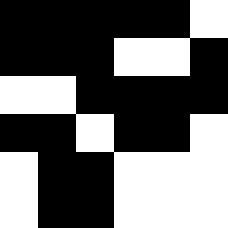[["black", "black", "black", "black", "black", "white"], ["black", "black", "black", "white", "white", "black"], ["white", "white", "black", "black", "black", "black"], ["black", "black", "white", "black", "black", "white"], ["white", "black", "black", "white", "white", "white"], ["white", "black", "black", "white", "white", "white"]]